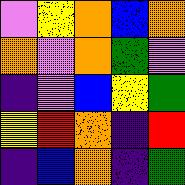[["violet", "yellow", "orange", "blue", "orange"], ["orange", "violet", "orange", "green", "violet"], ["indigo", "violet", "blue", "yellow", "green"], ["yellow", "red", "orange", "indigo", "red"], ["indigo", "blue", "orange", "indigo", "green"]]